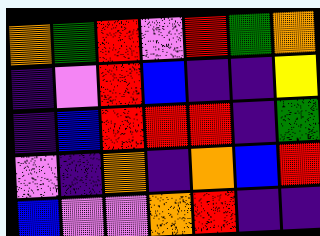[["orange", "green", "red", "violet", "red", "green", "orange"], ["indigo", "violet", "red", "blue", "indigo", "indigo", "yellow"], ["indigo", "blue", "red", "red", "red", "indigo", "green"], ["violet", "indigo", "orange", "indigo", "orange", "blue", "red"], ["blue", "violet", "violet", "orange", "red", "indigo", "indigo"]]